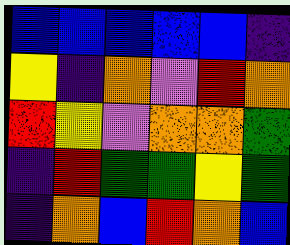[["blue", "blue", "blue", "blue", "blue", "indigo"], ["yellow", "indigo", "orange", "violet", "red", "orange"], ["red", "yellow", "violet", "orange", "orange", "green"], ["indigo", "red", "green", "green", "yellow", "green"], ["indigo", "orange", "blue", "red", "orange", "blue"]]